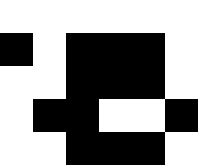[["white", "white", "white", "white", "white", "white"], ["black", "white", "black", "black", "black", "white"], ["white", "white", "black", "black", "black", "white"], ["white", "black", "black", "white", "white", "black"], ["white", "white", "black", "black", "black", "white"]]